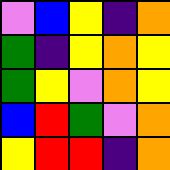[["violet", "blue", "yellow", "indigo", "orange"], ["green", "indigo", "yellow", "orange", "yellow"], ["green", "yellow", "violet", "orange", "yellow"], ["blue", "red", "green", "violet", "orange"], ["yellow", "red", "red", "indigo", "orange"]]